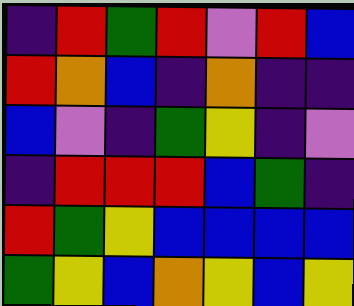[["indigo", "red", "green", "red", "violet", "red", "blue"], ["red", "orange", "blue", "indigo", "orange", "indigo", "indigo"], ["blue", "violet", "indigo", "green", "yellow", "indigo", "violet"], ["indigo", "red", "red", "red", "blue", "green", "indigo"], ["red", "green", "yellow", "blue", "blue", "blue", "blue"], ["green", "yellow", "blue", "orange", "yellow", "blue", "yellow"]]